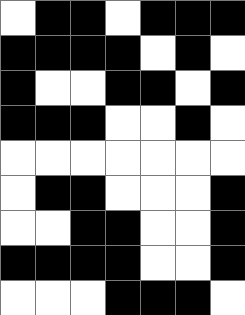[["white", "black", "black", "white", "black", "black", "black"], ["black", "black", "black", "black", "white", "black", "white"], ["black", "white", "white", "black", "black", "white", "black"], ["black", "black", "black", "white", "white", "black", "white"], ["white", "white", "white", "white", "white", "white", "white"], ["white", "black", "black", "white", "white", "white", "black"], ["white", "white", "black", "black", "white", "white", "black"], ["black", "black", "black", "black", "white", "white", "black"], ["white", "white", "white", "black", "black", "black", "white"]]